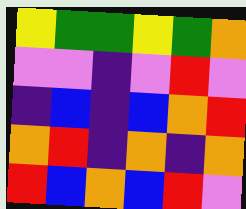[["yellow", "green", "green", "yellow", "green", "orange"], ["violet", "violet", "indigo", "violet", "red", "violet"], ["indigo", "blue", "indigo", "blue", "orange", "red"], ["orange", "red", "indigo", "orange", "indigo", "orange"], ["red", "blue", "orange", "blue", "red", "violet"]]